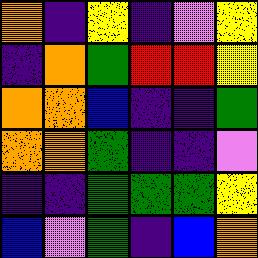[["orange", "indigo", "yellow", "indigo", "violet", "yellow"], ["indigo", "orange", "green", "red", "red", "yellow"], ["orange", "orange", "blue", "indigo", "indigo", "green"], ["orange", "orange", "green", "indigo", "indigo", "violet"], ["indigo", "indigo", "green", "green", "green", "yellow"], ["blue", "violet", "green", "indigo", "blue", "orange"]]